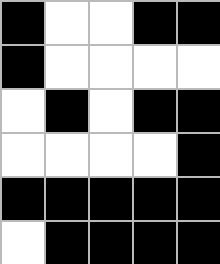[["black", "white", "white", "black", "black"], ["black", "white", "white", "white", "white"], ["white", "black", "white", "black", "black"], ["white", "white", "white", "white", "black"], ["black", "black", "black", "black", "black"], ["white", "black", "black", "black", "black"]]